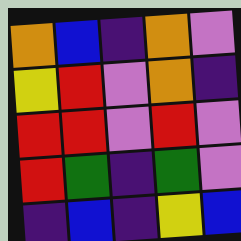[["orange", "blue", "indigo", "orange", "violet"], ["yellow", "red", "violet", "orange", "indigo"], ["red", "red", "violet", "red", "violet"], ["red", "green", "indigo", "green", "violet"], ["indigo", "blue", "indigo", "yellow", "blue"]]